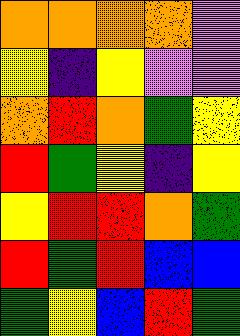[["orange", "orange", "orange", "orange", "violet"], ["yellow", "indigo", "yellow", "violet", "violet"], ["orange", "red", "orange", "green", "yellow"], ["red", "green", "yellow", "indigo", "yellow"], ["yellow", "red", "red", "orange", "green"], ["red", "green", "red", "blue", "blue"], ["green", "yellow", "blue", "red", "green"]]